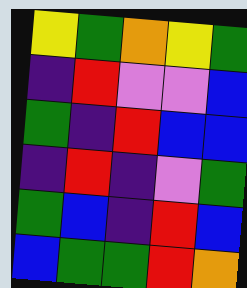[["yellow", "green", "orange", "yellow", "green"], ["indigo", "red", "violet", "violet", "blue"], ["green", "indigo", "red", "blue", "blue"], ["indigo", "red", "indigo", "violet", "green"], ["green", "blue", "indigo", "red", "blue"], ["blue", "green", "green", "red", "orange"]]